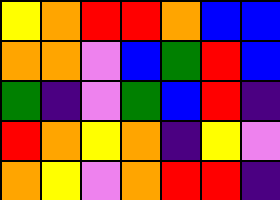[["yellow", "orange", "red", "red", "orange", "blue", "blue"], ["orange", "orange", "violet", "blue", "green", "red", "blue"], ["green", "indigo", "violet", "green", "blue", "red", "indigo"], ["red", "orange", "yellow", "orange", "indigo", "yellow", "violet"], ["orange", "yellow", "violet", "orange", "red", "red", "indigo"]]